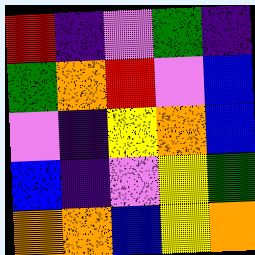[["red", "indigo", "violet", "green", "indigo"], ["green", "orange", "red", "violet", "blue"], ["violet", "indigo", "yellow", "orange", "blue"], ["blue", "indigo", "violet", "yellow", "green"], ["orange", "orange", "blue", "yellow", "orange"]]